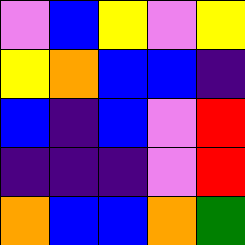[["violet", "blue", "yellow", "violet", "yellow"], ["yellow", "orange", "blue", "blue", "indigo"], ["blue", "indigo", "blue", "violet", "red"], ["indigo", "indigo", "indigo", "violet", "red"], ["orange", "blue", "blue", "orange", "green"]]